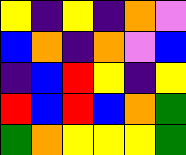[["yellow", "indigo", "yellow", "indigo", "orange", "violet"], ["blue", "orange", "indigo", "orange", "violet", "blue"], ["indigo", "blue", "red", "yellow", "indigo", "yellow"], ["red", "blue", "red", "blue", "orange", "green"], ["green", "orange", "yellow", "yellow", "yellow", "green"]]